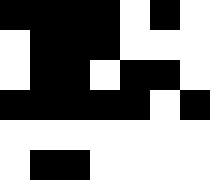[["black", "black", "black", "black", "white", "black", "white"], ["white", "black", "black", "black", "white", "white", "white"], ["white", "black", "black", "white", "black", "black", "white"], ["black", "black", "black", "black", "black", "white", "black"], ["white", "white", "white", "white", "white", "white", "white"], ["white", "black", "black", "white", "white", "white", "white"]]